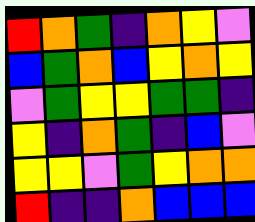[["red", "orange", "green", "indigo", "orange", "yellow", "violet"], ["blue", "green", "orange", "blue", "yellow", "orange", "yellow"], ["violet", "green", "yellow", "yellow", "green", "green", "indigo"], ["yellow", "indigo", "orange", "green", "indigo", "blue", "violet"], ["yellow", "yellow", "violet", "green", "yellow", "orange", "orange"], ["red", "indigo", "indigo", "orange", "blue", "blue", "blue"]]